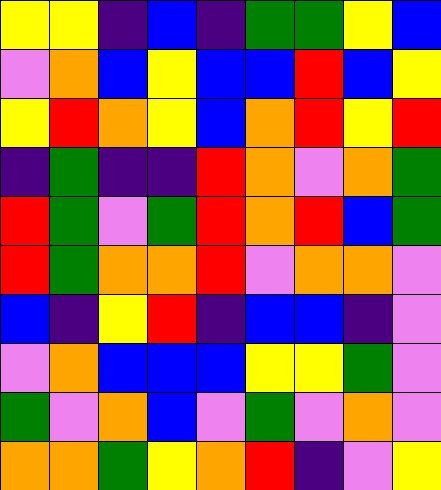[["yellow", "yellow", "indigo", "blue", "indigo", "green", "green", "yellow", "blue"], ["violet", "orange", "blue", "yellow", "blue", "blue", "red", "blue", "yellow"], ["yellow", "red", "orange", "yellow", "blue", "orange", "red", "yellow", "red"], ["indigo", "green", "indigo", "indigo", "red", "orange", "violet", "orange", "green"], ["red", "green", "violet", "green", "red", "orange", "red", "blue", "green"], ["red", "green", "orange", "orange", "red", "violet", "orange", "orange", "violet"], ["blue", "indigo", "yellow", "red", "indigo", "blue", "blue", "indigo", "violet"], ["violet", "orange", "blue", "blue", "blue", "yellow", "yellow", "green", "violet"], ["green", "violet", "orange", "blue", "violet", "green", "violet", "orange", "violet"], ["orange", "orange", "green", "yellow", "orange", "red", "indigo", "violet", "yellow"]]